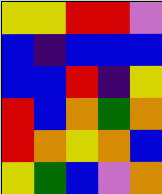[["yellow", "yellow", "red", "red", "violet"], ["blue", "indigo", "blue", "blue", "blue"], ["blue", "blue", "red", "indigo", "yellow"], ["red", "blue", "orange", "green", "orange"], ["red", "orange", "yellow", "orange", "blue"], ["yellow", "green", "blue", "violet", "orange"]]